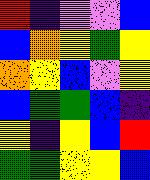[["red", "indigo", "violet", "violet", "blue"], ["blue", "orange", "yellow", "green", "yellow"], ["orange", "yellow", "blue", "violet", "yellow"], ["blue", "green", "green", "blue", "indigo"], ["yellow", "indigo", "yellow", "blue", "red"], ["green", "green", "yellow", "yellow", "blue"]]